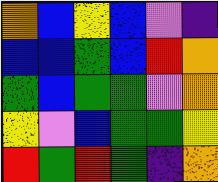[["orange", "blue", "yellow", "blue", "violet", "indigo"], ["blue", "blue", "green", "blue", "red", "orange"], ["green", "blue", "green", "green", "violet", "orange"], ["yellow", "violet", "blue", "green", "green", "yellow"], ["red", "green", "red", "green", "indigo", "orange"]]